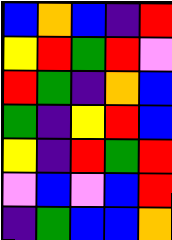[["blue", "orange", "blue", "indigo", "red"], ["yellow", "red", "green", "red", "violet"], ["red", "green", "indigo", "orange", "blue"], ["green", "indigo", "yellow", "red", "blue"], ["yellow", "indigo", "red", "green", "red"], ["violet", "blue", "violet", "blue", "red"], ["indigo", "green", "blue", "blue", "orange"]]